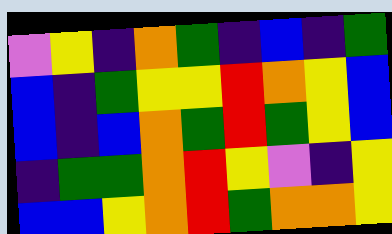[["violet", "yellow", "indigo", "orange", "green", "indigo", "blue", "indigo", "green"], ["blue", "indigo", "green", "yellow", "yellow", "red", "orange", "yellow", "blue"], ["blue", "indigo", "blue", "orange", "green", "red", "green", "yellow", "blue"], ["indigo", "green", "green", "orange", "red", "yellow", "violet", "indigo", "yellow"], ["blue", "blue", "yellow", "orange", "red", "green", "orange", "orange", "yellow"]]